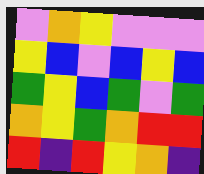[["violet", "orange", "yellow", "violet", "violet", "violet"], ["yellow", "blue", "violet", "blue", "yellow", "blue"], ["green", "yellow", "blue", "green", "violet", "green"], ["orange", "yellow", "green", "orange", "red", "red"], ["red", "indigo", "red", "yellow", "orange", "indigo"]]